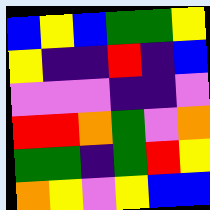[["blue", "yellow", "blue", "green", "green", "yellow"], ["yellow", "indigo", "indigo", "red", "indigo", "blue"], ["violet", "violet", "violet", "indigo", "indigo", "violet"], ["red", "red", "orange", "green", "violet", "orange"], ["green", "green", "indigo", "green", "red", "yellow"], ["orange", "yellow", "violet", "yellow", "blue", "blue"]]